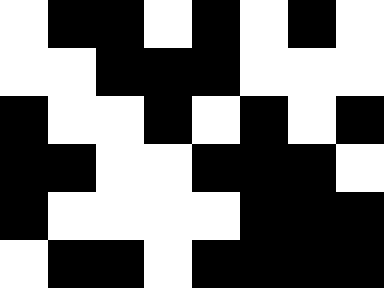[["white", "black", "black", "white", "black", "white", "black", "white"], ["white", "white", "black", "black", "black", "white", "white", "white"], ["black", "white", "white", "black", "white", "black", "white", "black"], ["black", "black", "white", "white", "black", "black", "black", "white"], ["black", "white", "white", "white", "white", "black", "black", "black"], ["white", "black", "black", "white", "black", "black", "black", "black"]]